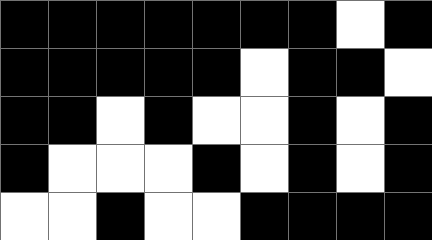[["black", "black", "black", "black", "black", "black", "black", "white", "black"], ["black", "black", "black", "black", "black", "white", "black", "black", "white"], ["black", "black", "white", "black", "white", "white", "black", "white", "black"], ["black", "white", "white", "white", "black", "white", "black", "white", "black"], ["white", "white", "black", "white", "white", "black", "black", "black", "black"]]